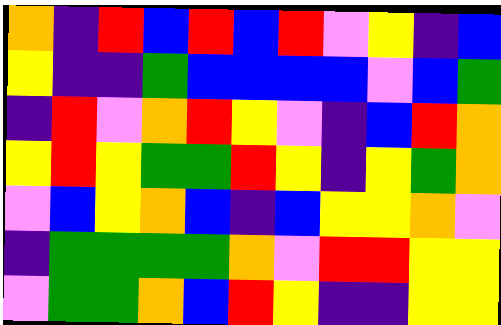[["orange", "indigo", "red", "blue", "red", "blue", "red", "violet", "yellow", "indigo", "blue"], ["yellow", "indigo", "indigo", "green", "blue", "blue", "blue", "blue", "violet", "blue", "green"], ["indigo", "red", "violet", "orange", "red", "yellow", "violet", "indigo", "blue", "red", "orange"], ["yellow", "red", "yellow", "green", "green", "red", "yellow", "indigo", "yellow", "green", "orange"], ["violet", "blue", "yellow", "orange", "blue", "indigo", "blue", "yellow", "yellow", "orange", "violet"], ["indigo", "green", "green", "green", "green", "orange", "violet", "red", "red", "yellow", "yellow"], ["violet", "green", "green", "orange", "blue", "red", "yellow", "indigo", "indigo", "yellow", "yellow"]]